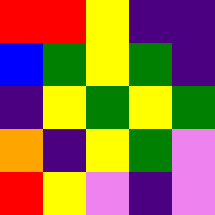[["red", "red", "yellow", "indigo", "indigo"], ["blue", "green", "yellow", "green", "indigo"], ["indigo", "yellow", "green", "yellow", "green"], ["orange", "indigo", "yellow", "green", "violet"], ["red", "yellow", "violet", "indigo", "violet"]]